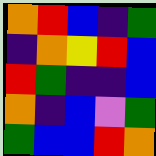[["orange", "red", "blue", "indigo", "green"], ["indigo", "orange", "yellow", "red", "blue"], ["red", "green", "indigo", "indigo", "blue"], ["orange", "indigo", "blue", "violet", "green"], ["green", "blue", "blue", "red", "orange"]]